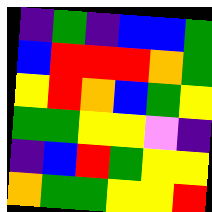[["indigo", "green", "indigo", "blue", "blue", "green"], ["blue", "red", "red", "red", "orange", "green"], ["yellow", "red", "orange", "blue", "green", "yellow"], ["green", "green", "yellow", "yellow", "violet", "indigo"], ["indigo", "blue", "red", "green", "yellow", "yellow"], ["orange", "green", "green", "yellow", "yellow", "red"]]